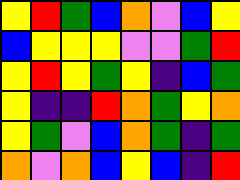[["yellow", "red", "green", "blue", "orange", "violet", "blue", "yellow"], ["blue", "yellow", "yellow", "yellow", "violet", "violet", "green", "red"], ["yellow", "red", "yellow", "green", "yellow", "indigo", "blue", "green"], ["yellow", "indigo", "indigo", "red", "orange", "green", "yellow", "orange"], ["yellow", "green", "violet", "blue", "orange", "green", "indigo", "green"], ["orange", "violet", "orange", "blue", "yellow", "blue", "indigo", "red"]]